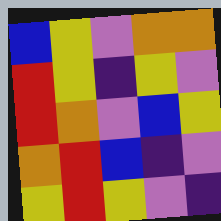[["blue", "yellow", "violet", "orange", "orange"], ["red", "yellow", "indigo", "yellow", "violet"], ["red", "orange", "violet", "blue", "yellow"], ["orange", "red", "blue", "indigo", "violet"], ["yellow", "red", "yellow", "violet", "indigo"]]